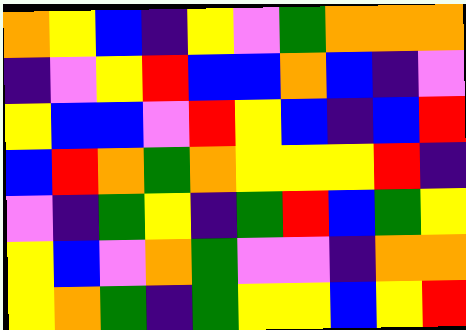[["orange", "yellow", "blue", "indigo", "yellow", "violet", "green", "orange", "orange", "orange"], ["indigo", "violet", "yellow", "red", "blue", "blue", "orange", "blue", "indigo", "violet"], ["yellow", "blue", "blue", "violet", "red", "yellow", "blue", "indigo", "blue", "red"], ["blue", "red", "orange", "green", "orange", "yellow", "yellow", "yellow", "red", "indigo"], ["violet", "indigo", "green", "yellow", "indigo", "green", "red", "blue", "green", "yellow"], ["yellow", "blue", "violet", "orange", "green", "violet", "violet", "indigo", "orange", "orange"], ["yellow", "orange", "green", "indigo", "green", "yellow", "yellow", "blue", "yellow", "red"]]